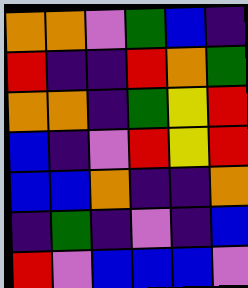[["orange", "orange", "violet", "green", "blue", "indigo"], ["red", "indigo", "indigo", "red", "orange", "green"], ["orange", "orange", "indigo", "green", "yellow", "red"], ["blue", "indigo", "violet", "red", "yellow", "red"], ["blue", "blue", "orange", "indigo", "indigo", "orange"], ["indigo", "green", "indigo", "violet", "indigo", "blue"], ["red", "violet", "blue", "blue", "blue", "violet"]]